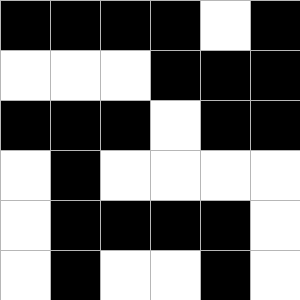[["black", "black", "black", "black", "white", "black"], ["white", "white", "white", "black", "black", "black"], ["black", "black", "black", "white", "black", "black"], ["white", "black", "white", "white", "white", "white"], ["white", "black", "black", "black", "black", "white"], ["white", "black", "white", "white", "black", "white"]]